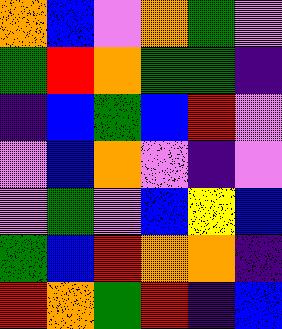[["orange", "blue", "violet", "orange", "green", "violet"], ["green", "red", "orange", "green", "green", "indigo"], ["indigo", "blue", "green", "blue", "red", "violet"], ["violet", "blue", "orange", "violet", "indigo", "violet"], ["violet", "green", "violet", "blue", "yellow", "blue"], ["green", "blue", "red", "orange", "orange", "indigo"], ["red", "orange", "green", "red", "indigo", "blue"]]